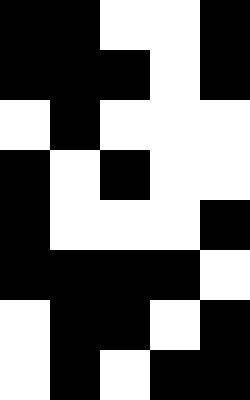[["black", "black", "white", "white", "black"], ["black", "black", "black", "white", "black"], ["white", "black", "white", "white", "white"], ["black", "white", "black", "white", "white"], ["black", "white", "white", "white", "black"], ["black", "black", "black", "black", "white"], ["white", "black", "black", "white", "black"], ["white", "black", "white", "black", "black"]]